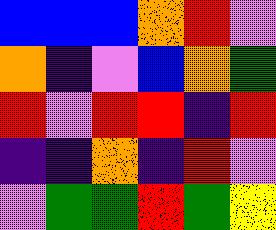[["blue", "blue", "blue", "orange", "red", "violet"], ["orange", "indigo", "violet", "blue", "orange", "green"], ["red", "violet", "red", "red", "indigo", "red"], ["indigo", "indigo", "orange", "indigo", "red", "violet"], ["violet", "green", "green", "red", "green", "yellow"]]